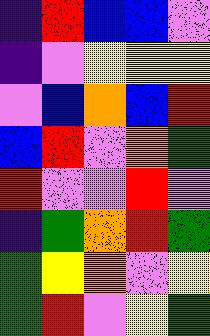[["indigo", "red", "blue", "blue", "violet"], ["indigo", "violet", "yellow", "yellow", "yellow"], ["violet", "blue", "orange", "blue", "red"], ["blue", "red", "violet", "orange", "green"], ["red", "violet", "violet", "red", "violet"], ["indigo", "green", "orange", "red", "green"], ["green", "yellow", "orange", "violet", "yellow"], ["green", "red", "violet", "yellow", "green"]]